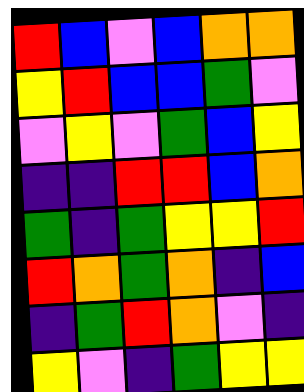[["red", "blue", "violet", "blue", "orange", "orange"], ["yellow", "red", "blue", "blue", "green", "violet"], ["violet", "yellow", "violet", "green", "blue", "yellow"], ["indigo", "indigo", "red", "red", "blue", "orange"], ["green", "indigo", "green", "yellow", "yellow", "red"], ["red", "orange", "green", "orange", "indigo", "blue"], ["indigo", "green", "red", "orange", "violet", "indigo"], ["yellow", "violet", "indigo", "green", "yellow", "yellow"]]